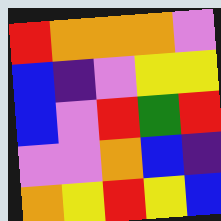[["red", "orange", "orange", "orange", "violet"], ["blue", "indigo", "violet", "yellow", "yellow"], ["blue", "violet", "red", "green", "red"], ["violet", "violet", "orange", "blue", "indigo"], ["orange", "yellow", "red", "yellow", "blue"]]